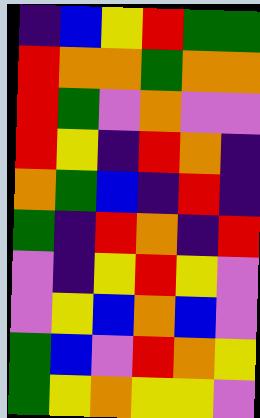[["indigo", "blue", "yellow", "red", "green", "green"], ["red", "orange", "orange", "green", "orange", "orange"], ["red", "green", "violet", "orange", "violet", "violet"], ["red", "yellow", "indigo", "red", "orange", "indigo"], ["orange", "green", "blue", "indigo", "red", "indigo"], ["green", "indigo", "red", "orange", "indigo", "red"], ["violet", "indigo", "yellow", "red", "yellow", "violet"], ["violet", "yellow", "blue", "orange", "blue", "violet"], ["green", "blue", "violet", "red", "orange", "yellow"], ["green", "yellow", "orange", "yellow", "yellow", "violet"]]